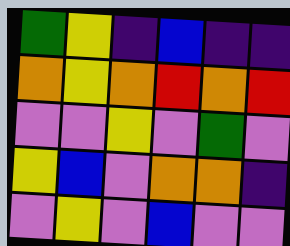[["green", "yellow", "indigo", "blue", "indigo", "indigo"], ["orange", "yellow", "orange", "red", "orange", "red"], ["violet", "violet", "yellow", "violet", "green", "violet"], ["yellow", "blue", "violet", "orange", "orange", "indigo"], ["violet", "yellow", "violet", "blue", "violet", "violet"]]